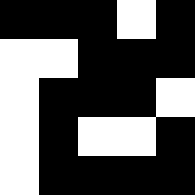[["black", "black", "black", "white", "black"], ["white", "white", "black", "black", "black"], ["white", "black", "black", "black", "white"], ["white", "black", "white", "white", "black"], ["white", "black", "black", "black", "black"]]